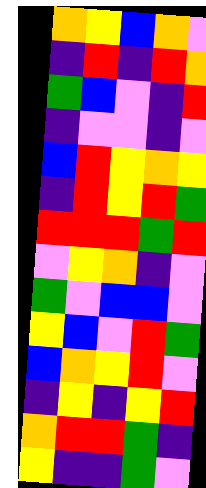[["orange", "yellow", "blue", "orange", "violet"], ["indigo", "red", "indigo", "red", "orange"], ["green", "blue", "violet", "indigo", "red"], ["indigo", "violet", "violet", "indigo", "violet"], ["blue", "red", "yellow", "orange", "yellow"], ["indigo", "red", "yellow", "red", "green"], ["red", "red", "red", "green", "red"], ["violet", "yellow", "orange", "indigo", "violet"], ["green", "violet", "blue", "blue", "violet"], ["yellow", "blue", "violet", "red", "green"], ["blue", "orange", "yellow", "red", "violet"], ["indigo", "yellow", "indigo", "yellow", "red"], ["orange", "red", "red", "green", "indigo"], ["yellow", "indigo", "indigo", "green", "violet"]]